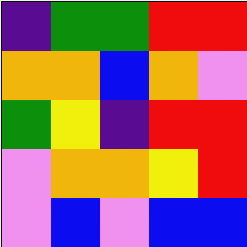[["indigo", "green", "green", "red", "red"], ["orange", "orange", "blue", "orange", "violet"], ["green", "yellow", "indigo", "red", "red"], ["violet", "orange", "orange", "yellow", "red"], ["violet", "blue", "violet", "blue", "blue"]]